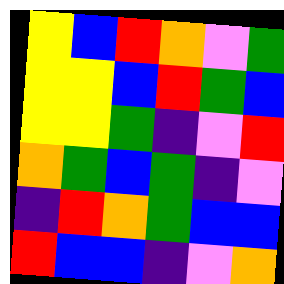[["yellow", "blue", "red", "orange", "violet", "green"], ["yellow", "yellow", "blue", "red", "green", "blue"], ["yellow", "yellow", "green", "indigo", "violet", "red"], ["orange", "green", "blue", "green", "indigo", "violet"], ["indigo", "red", "orange", "green", "blue", "blue"], ["red", "blue", "blue", "indigo", "violet", "orange"]]